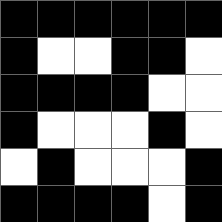[["black", "black", "black", "black", "black", "black"], ["black", "white", "white", "black", "black", "white"], ["black", "black", "black", "black", "white", "white"], ["black", "white", "white", "white", "black", "white"], ["white", "black", "white", "white", "white", "black"], ["black", "black", "black", "black", "white", "black"]]